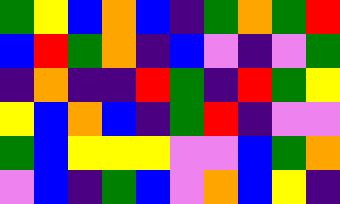[["green", "yellow", "blue", "orange", "blue", "indigo", "green", "orange", "green", "red"], ["blue", "red", "green", "orange", "indigo", "blue", "violet", "indigo", "violet", "green"], ["indigo", "orange", "indigo", "indigo", "red", "green", "indigo", "red", "green", "yellow"], ["yellow", "blue", "orange", "blue", "indigo", "green", "red", "indigo", "violet", "violet"], ["green", "blue", "yellow", "yellow", "yellow", "violet", "violet", "blue", "green", "orange"], ["violet", "blue", "indigo", "green", "blue", "violet", "orange", "blue", "yellow", "indigo"]]